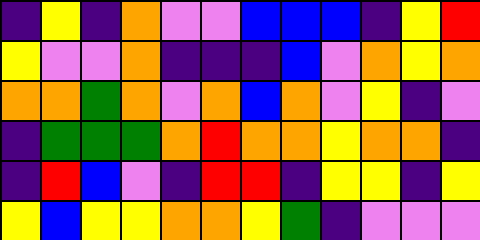[["indigo", "yellow", "indigo", "orange", "violet", "violet", "blue", "blue", "blue", "indigo", "yellow", "red"], ["yellow", "violet", "violet", "orange", "indigo", "indigo", "indigo", "blue", "violet", "orange", "yellow", "orange"], ["orange", "orange", "green", "orange", "violet", "orange", "blue", "orange", "violet", "yellow", "indigo", "violet"], ["indigo", "green", "green", "green", "orange", "red", "orange", "orange", "yellow", "orange", "orange", "indigo"], ["indigo", "red", "blue", "violet", "indigo", "red", "red", "indigo", "yellow", "yellow", "indigo", "yellow"], ["yellow", "blue", "yellow", "yellow", "orange", "orange", "yellow", "green", "indigo", "violet", "violet", "violet"]]